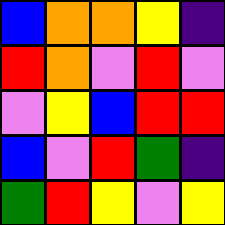[["blue", "orange", "orange", "yellow", "indigo"], ["red", "orange", "violet", "red", "violet"], ["violet", "yellow", "blue", "red", "red"], ["blue", "violet", "red", "green", "indigo"], ["green", "red", "yellow", "violet", "yellow"]]